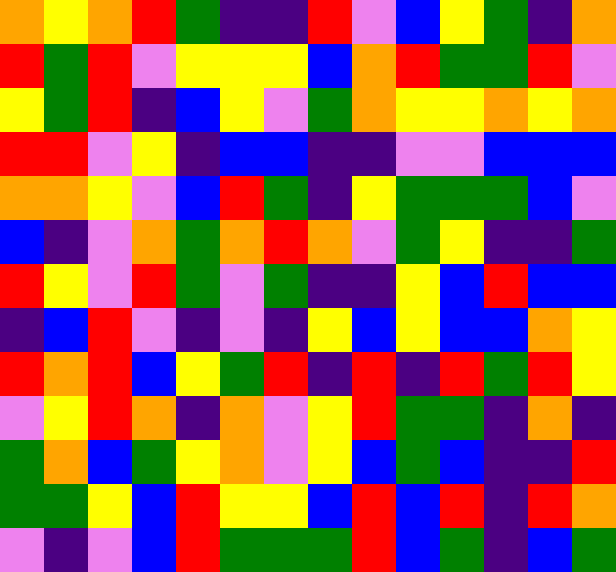[["orange", "yellow", "orange", "red", "green", "indigo", "indigo", "red", "violet", "blue", "yellow", "green", "indigo", "orange"], ["red", "green", "red", "violet", "yellow", "yellow", "yellow", "blue", "orange", "red", "green", "green", "red", "violet"], ["yellow", "green", "red", "indigo", "blue", "yellow", "violet", "green", "orange", "yellow", "yellow", "orange", "yellow", "orange"], ["red", "red", "violet", "yellow", "indigo", "blue", "blue", "indigo", "indigo", "violet", "violet", "blue", "blue", "blue"], ["orange", "orange", "yellow", "violet", "blue", "red", "green", "indigo", "yellow", "green", "green", "green", "blue", "violet"], ["blue", "indigo", "violet", "orange", "green", "orange", "red", "orange", "violet", "green", "yellow", "indigo", "indigo", "green"], ["red", "yellow", "violet", "red", "green", "violet", "green", "indigo", "indigo", "yellow", "blue", "red", "blue", "blue"], ["indigo", "blue", "red", "violet", "indigo", "violet", "indigo", "yellow", "blue", "yellow", "blue", "blue", "orange", "yellow"], ["red", "orange", "red", "blue", "yellow", "green", "red", "indigo", "red", "indigo", "red", "green", "red", "yellow"], ["violet", "yellow", "red", "orange", "indigo", "orange", "violet", "yellow", "red", "green", "green", "indigo", "orange", "indigo"], ["green", "orange", "blue", "green", "yellow", "orange", "violet", "yellow", "blue", "green", "blue", "indigo", "indigo", "red"], ["green", "green", "yellow", "blue", "red", "yellow", "yellow", "blue", "red", "blue", "red", "indigo", "red", "orange"], ["violet", "indigo", "violet", "blue", "red", "green", "green", "green", "red", "blue", "green", "indigo", "blue", "green"]]